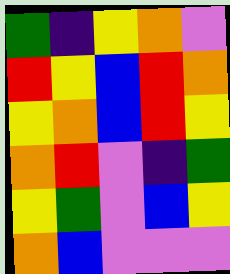[["green", "indigo", "yellow", "orange", "violet"], ["red", "yellow", "blue", "red", "orange"], ["yellow", "orange", "blue", "red", "yellow"], ["orange", "red", "violet", "indigo", "green"], ["yellow", "green", "violet", "blue", "yellow"], ["orange", "blue", "violet", "violet", "violet"]]